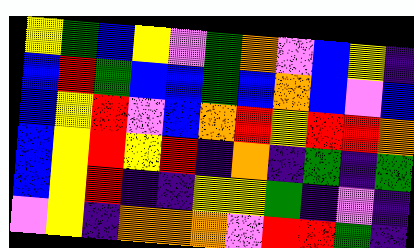[["yellow", "green", "blue", "yellow", "violet", "green", "orange", "violet", "blue", "yellow", "indigo"], ["blue", "red", "green", "blue", "blue", "green", "blue", "orange", "blue", "violet", "blue"], ["blue", "yellow", "red", "violet", "blue", "orange", "red", "yellow", "red", "red", "orange"], ["blue", "yellow", "red", "yellow", "red", "indigo", "orange", "indigo", "green", "indigo", "green"], ["blue", "yellow", "red", "indigo", "indigo", "yellow", "yellow", "green", "indigo", "violet", "indigo"], ["violet", "yellow", "indigo", "orange", "orange", "orange", "violet", "red", "red", "green", "indigo"]]